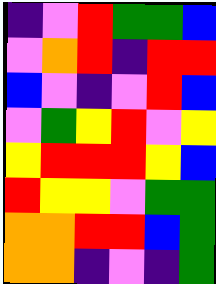[["indigo", "violet", "red", "green", "green", "blue"], ["violet", "orange", "red", "indigo", "red", "red"], ["blue", "violet", "indigo", "violet", "red", "blue"], ["violet", "green", "yellow", "red", "violet", "yellow"], ["yellow", "red", "red", "red", "yellow", "blue"], ["red", "yellow", "yellow", "violet", "green", "green"], ["orange", "orange", "red", "red", "blue", "green"], ["orange", "orange", "indigo", "violet", "indigo", "green"]]